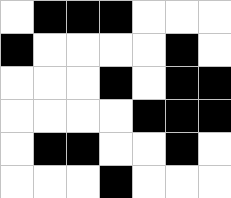[["white", "black", "black", "black", "white", "white", "white"], ["black", "white", "white", "white", "white", "black", "white"], ["white", "white", "white", "black", "white", "black", "black"], ["white", "white", "white", "white", "black", "black", "black"], ["white", "black", "black", "white", "white", "black", "white"], ["white", "white", "white", "black", "white", "white", "white"]]